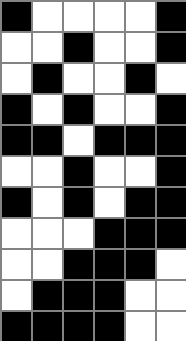[["black", "white", "white", "white", "white", "black"], ["white", "white", "black", "white", "white", "black"], ["white", "black", "white", "white", "black", "white"], ["black", "white", "black", "white", "white", "black"], ["black", "black", "white", "black", "black", "black"], ["white", "white", "black", "white", "white", "black"], ["black", "white", "black", "white", "black", "black"], ["white", "white", "white", "black", "black", "black"], ["white", "white", "black", "black", "black", "white"], ["white", "black", "black", "black", "white", "white"], ["black", "black", "black", "black", "white", "white"]]